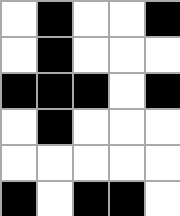[["white", "black", "white", "white", "black"], ["white", "black", "white", "white", "white"], ["black", "black", "black", "white", "black"], ["white", "black", "white", "white", "white"], ["white", "white", "white", "white", "white"], ["black", "white", "black", "black", "white"]]